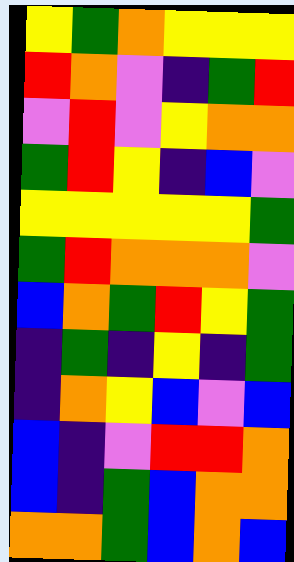[["yellow", "green", "orange", "yellow", "yellow", "yellow"], ["red", "orange", "violet", "indigo", "green", "red"], ["violet", "red", "violet", "yellow", "orange", "orange"], ["green", "red", "yellow", "indigo", "blue", "violet"], ["yellow", "yellow", "yellow", "yellow", "yellow", "green"], ["green", "red", "orange", "orange", "orange", "violet"], ["blue", "orange", "green", "red", "yellow", "green"], ["indigo", "green", "indigo", "yellow", "indigo", "green"], ["indigo", "orange", "yellow", "blue", "violet", "blue"], ["blue", "indigo", "violet", "red", "red", "orange"], ["blue", "indigo", "green", "blue", "orange", "orange"], ["orange", "orange", "green", "blue", "orange", "blue"]]